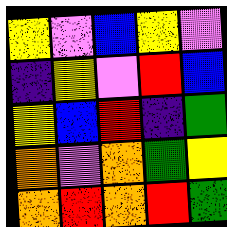[["yellow", "violet", "blue", "yellow", "violet"], ["indigo", "yellow", "violet", "red", "blue"], ["yellow", "blue", "red", "indigo", "green"], ["orange", "violet", "orange", "green", "yellow"], ["orange", "red", "orange", "red", "green"]]